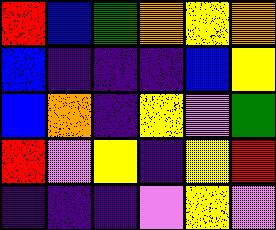[["red", "blue", "green", "orange", "yellow", "orange"], ["blue", "indigo", "indigo", "indigo", "blue", "yellow"], ["blue", "orange", "indigo", "yellow", "violet", "green"], ["red", "violet", "yellow", "indigo", "yellow", "red"], ["indigo", "indigo", "indigo", "violet", "yellow", "violet"]]